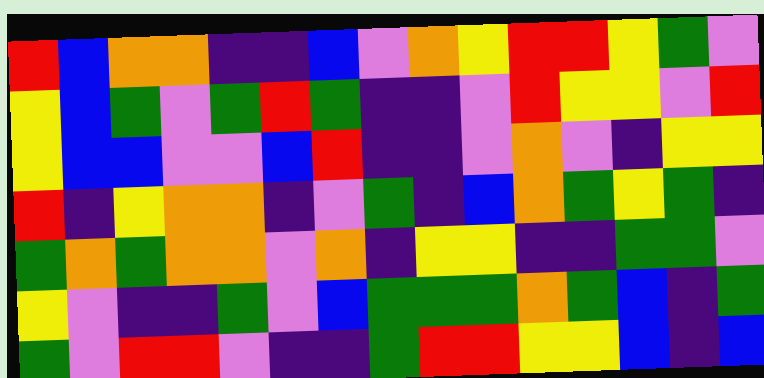[["red", "blue", "orange", "orange", "indigo", "indigo", "blue", "violet", "orange", "yellow", "red", "red", "yellow", "green", "violet"], ["yellow", "blue", "green", "violet", "green", "red", "green", "indigo", "indigo", "violet", "red", "yellow", "yellow", "violet", "red"], ["yellow", "blue", "blue", "violet", "violet", "blue", "red", "indigo", "indigo", "violet", "orange", "violet", "indigo", "yellow", "yellow"], ["red", "indigo", "yellow", "orange", "orange", "indigo", "violet", "green", "indigo", "blue", "orange", "green", "yellow", "green", "indigo"], ["green", "orange", "green", "orange", "orange", "violet", "orange", "indigo", "yellow", "yellow", "indigo", "indigo", "green", "green", "violet"], ["yellow", "violet", "indigo", "indigo", "green", "violet", "blue", "green", "green", "green", "orange", "green", "blue", "indigo", "green"], ["green", "violet", "red", "red", "violet", "indigo", "indigo", "green", "red", "red", "yellow", "yellow", "blue", "indigo", "blue"]]